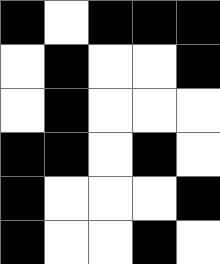[["black", "white", "black", "black", "black"], ["white", "black", "white", "white", "black"], ["white", "black", "white", "white", "white"], ["black", "black", "white", "black", "white"], ["black", "white", "white", "white", "black"], ["black", "white", "white", "black", "white"]]